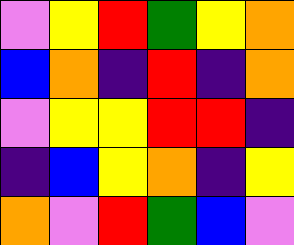[["violet", "yellow", "red", "green", "yellow", "orange"], ["blue", "orange", "indigo", "red", "indigo", "orange"], ["violet", "yellow", "yellow", "red", "red", "indigo"], ["indigo", "blue", "yellow", "orange", "indigo", "yellow"], ["orange", "violet", "red", "green", "blue", "violet"]]